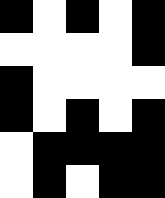[["black", "white", "black", "white", "black"], ["white", "white", "white", "white", "black"], ["black", "white", "white", "white", "white"], ["black", "white", "black", "white", "black"], ["white", "black", "black", "black", "black"], ["white", "black", "white", "black", "black"]]